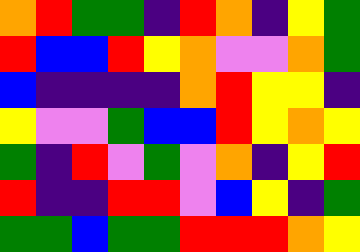[["orange", "red", "green", "green", "indigo", "red", "orange", "indigo", "yellow", "green"], ["red", "blue", "blue", "red", "yellow", "orange", "violet", "violet", "orange", "green"], ["blue", "indigo", "indigo", "indigo", "indigo", "orange", "red", "yellow", "yellow", "indigo"], ["yellow", "violet", "violet", "green", "blue", "blue", "red", "yellow", "orange", "yellow"], ["green", "indigo", "red", "violet", "green", "violet", "orange", "indigo", "yellow", "red"], ["red", "indigo", "indigo", "red", "red", "violet", "blue", "yellow", "indigo", "green"], ["green", "green", "blue", "green", "green", "red", "red", "red", "orange", "yellow"]]